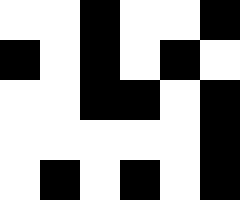[["white", "white", "black", "white", "white", "black"], ["black", "white", "black", "white", "black", "white"], ["white", "white", "black", "black", "white", "black"], ["white", "white", "white", "white", "white", "black"], ["white", "black", "white", "black", "white", "black"]]